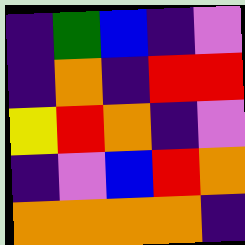[["indigo", "green", "blue", "indigo", "violet"], ["indigo", "orange", "indigo", "red", "red"], ["yellow", "red", "orange", "indigo", "violet"], ["indigo", "violet", "blue", "red", "orange"], ["orange", "orange", "orange", "orange", "indigo"]]